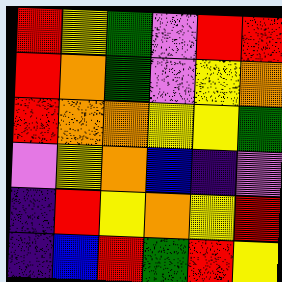[["red", "yellow", "green", "violet", "red", "red"], ["red", "orange", "green", "violet", "yellow", "orange"], ["red", "orange", "orange", "yellow", "yellow", "green"], ["violet", "yellow", "orange", "blue", "indigo", "violet"], ["indigo", "red", "yellow", "orange", "yellow", "red"], ["indigo", "blue", "red", "green", "red", "yellow"]]